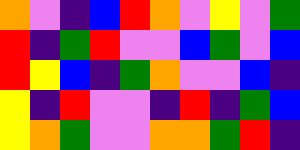[["orange", "violet", "indigo", "blue", "red", "orange", "violet", "yellow", "violet", "green"], ["red", "indigo", "green", "red", "violet", "violet", "blue", "green", "violet", "blue"], ["red", "yellow", "blue", "indigo", "green", "orange", "violet", "violet", "blue", "indigo"], ["yellow", "indigo", "red", "violet", "violet", "indigo", "red", "indigo", "green", "blue"], ["yellow", "orange", "green", "violet", "violet", "orange", "orange", "green", "red", "indigo"]]